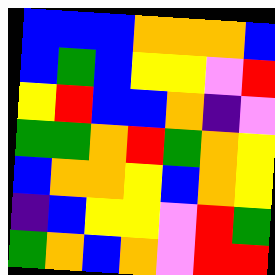[["blue", "blue", "blue", "orange", "orange", "orange", "blue"], ["blue", "green", "blue", "yellow", "yellow", "violet", "red"], ["yellow", "red", "blue", "blue", "orange", "indigo", "violet"], ["green", "green", "orange", "red", "green", "orange", "yellow"], ["blue", "orange", "orange", "yellow", "blue", "orange", "yellow"], ["indigo", "blue", "yellow", "yellow", "violet", "red", "green"], ["green", "orange", "blue", "orange", "violet", "red", "red"]]